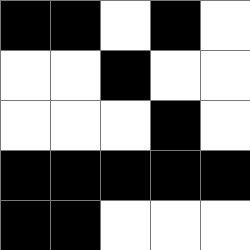[["black", "black", "white", "black", "white"], ["white", "white", "black", "white", "white"], ["white", "white", "white", "black", "white"], ["black", "black", "black", "black", "black"], ["black", "black", "white", "white", "white"]]